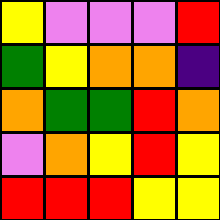[["yellow", "violet", "violet", "violet", "red"], ["green", "yellow", "orange", "orange", "indigo"], ["orange", "green", "green", "red", "orange"], ["violet", "orange", "yellow", "red", "yellow"], ["red", "red", "red", "yellow", "yellow"]]